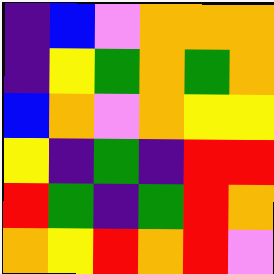[["indigo", "blue", "violet", "orange", "orange", "orange"], ["indigo", "yellow", "green", "orange", "green", "orange"], ["blue", "orange", "violet", "orange", "yellow", "yellow"], ["yellow", "indigo", "green", "indigo", "red", "red"], ["red", "green", "indigo", "green", "red", "orange"], ["orange", "yellow", "red", "orange", "red", "violet"]]